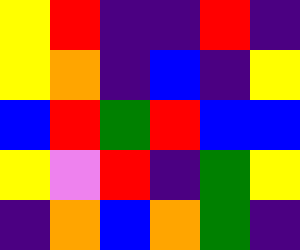[["yellow", "red", "indigo", "indigo", "red", "indigo"], ["yellow", "orange", "indigo", "blue", "indigo", "yellow"], ["blue", "red", "green", "red", "blue", "blue"], ["yellow", "violet", "red", "indigo", "green", "yellow"], ["indigo", "orange", "blue", "orange", "green", "indigo"]]